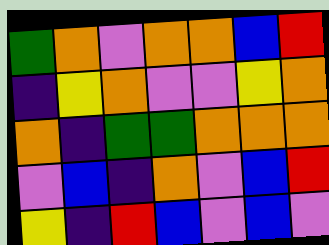[["green", "orange", "violet", "orange", "orange", "blue", "red"], ["indigo", "yellow", "orange", "violet", "violet", "yellow", "orange"], ["orange", "indigo", "green", "green", "orange", "orange", "orange"], ["violet", "blue", "indigo", "orange", "violet", "blue", "red"], ["yellow", "indigo", "red", "blue", "violet", "blue", "violet"]]